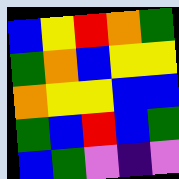[["blue", "yellow", "red", "orange", "green"], ["green", "orange", "blue", "yellow", "yellow"], ["orange", "yellow", "yellow", "blue", "blue"], ["green", "blue", "red", "blue", "green"], ["blue", "green", "violet", "indigo", "violet"]]